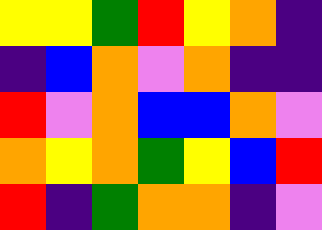[["yellow", "yellow", "green", "red", "yellow", "orange", "indigo"], ["indigo", "blue", "orange", "violet", "orange", "indigo", "indigo"], ["red", "violet", "orange", "blue", "blue", "orange", "violet"], ["orange", "yellow", "orange", "green", "yellow", "blue", "red"], ["red", "indigo", "green", "orange", "orange", "indigo", "violet"]]